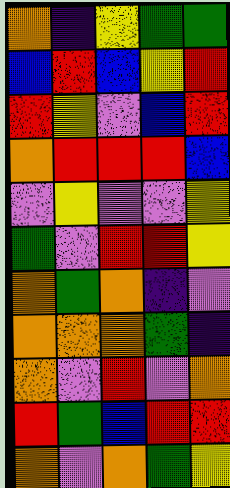[["orange", "indigo", "yellow", "green", "green"], ["blue", "red", "blue", "yellow", "red"], ["red", "yellow", "violet", "blue", "red"], ["orange", "red", "red", "red", "blue"], ["violet", "yellow", "violet", "violet", "yellow"], ["green", "violet", "red", "red", "yellow"], ["orange", "green", "orange", "indigo", "violet"], ["orange", "orange", "orange", "green", "indigo"], ["orange", "violet", "red", "violet", "orange"], ["red", "green", "blue", "red", "red"], ["orange", "violet", "orange", "green", "yellow"]]